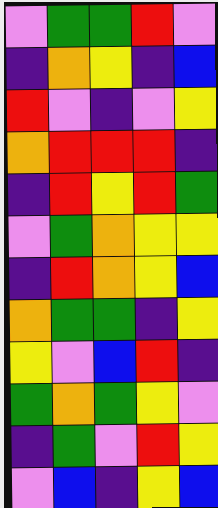[["violet", "green", "green", "red", "violet"], ["indigo", "orange", "yellow", "indigo", "blue"], ["red", "violet", "indigo", "violet", "yellow"], ["orange", "red", "red", "red", "indigo"], ["indigo", "red", "yellow", "red", "green"], ["violet", "green", "orange", "yellow", "yellow"], ["indigo", "red", "orange", "yellow", "blue"], ["orange", "green", "green", "indigo", "yellow"], ["yellow", "violet", "blue", "red", "indigo"], ["green", "orange", "green", "yellow", "violet"], ["indigo", "green", "violet", "red", "yellow"], ["violet", "blue", "indigo", "yellow", "blue"]]